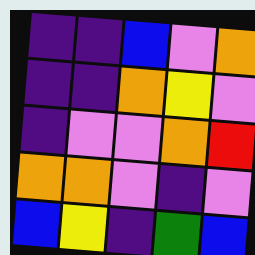[["indigo", "indigo", "blue", "violet", "orange"], ["indigo", "indigo", "orange", "yellow", "violet"], ["indigo", "violet", "violet", "orange", "red"], ["orange", "orange", "violet", "indigo", "violet"], ["blue", "yellow", "indigo", "green", "blue"]]